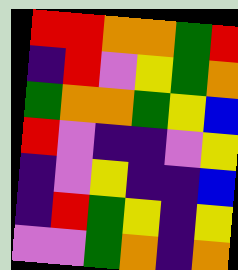[["red", "red", "orange", "orange", "green", "red"], ["indigo", "red", "violet", "yellow", "green", "orange"], ["green", "orange", "orange", "green", "yellow", "blue"], ["red", "violet", "indigo", "indigo", "violet", "yellow"], ["indigo", "violet", "yellow", "indigo", "indigo", "blue"], ["indigo", "red", "green", "yellow", "indigo", "yellow"], ["violet", "violet", "green", "orange", "indigo", "orange"]]